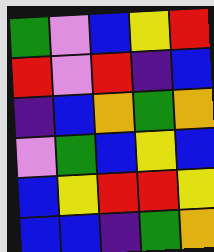[["green", "violet", "blue", "yellow", "red"], ["red", "violet", "red", "indigo", "blue"], ["indigo", "blue", "orange", "green", "orange"], ["violet", "green", "blue", "yellow", "blue"], ["blue", "yellow", "red", "red", "yellow"], ["blue", "blue", "indigo", "green", "orange"]]